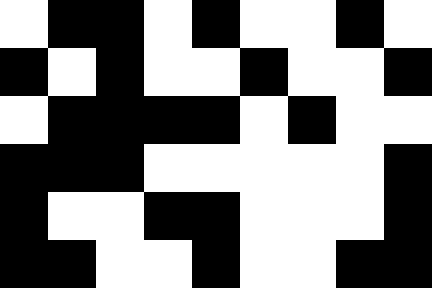[["white", "black", "black", "white", "black", "white", "white", "black", "white"], ["black", "white", "black", "white", "white", "black", "white", "white", "black"], ["white", "black", "black", "black", "black", "white", "black", "white", "white"], ["black", "black", "black", "white", "white", "white", "white", "white", "black"], ["black", "white", "white", "black", "black", "white", "white", "white", "black"], ["black", "black", "white", "white", "black", "white", "white", "black", "black"]]